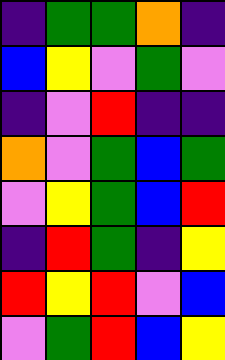[["indigo", "green", "green", "orange", "indigo"], ["blue", "yellow", "violet", "green", "violet"], ["indigo", "violet", "red", "indigo", "indigo"], ["orange", "violet", "green", "blue", "green"], ["violet", "yellow", "green", "blue", "red"], ["indigo", "red", "green", "indigo", "yellow"], ["red", "yellow", "red", "violet", "blue"], ["violet", "green", "red", "blue", "yellow"]]